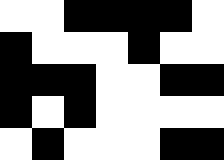[["white", "white", "black", "black", "black", "black", "white"], ["black", "white", "white", "white", "black", "white", "white"], ["black", "black", "black", "white", "white", "black", "black"], ["black", "white", "black", "white", "white", "white", "white"], ["white", "black", "white", "white", "white", "black", "black"]]